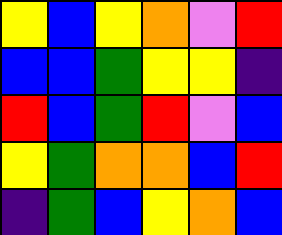[["yellow", "blue", "yellow", "orange", "violet", "red"], ["blue", "blue", "green", "yellow", "yellow", "indigo"], ["red", "blue", "green", "red", "violet", "blue"], ["yellow", "green", "orange", "orange", "blue", "red"], ["indigo", "green", "blue", "yellow", "orange", "blue"]]